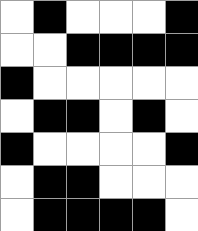[["white", "black", "white", "white", "white", "black"], ["white", "white", "black", "black", "black", "black"], ["black", "white", "white", "white", "white", "white"], ["white", "black", "black", "white", "black", "white"], ["black", "white", "white", "white", "white", "black"], ["white", "black", "black", "white", "white", "white"], ["white", "black", "black", "black", "black", "white"]]